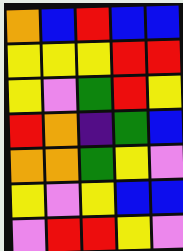[["orange", "blue", "red", "blue", "blue"], ["yellow", "yellow", "yellow", "red", "red"], ["yellow", "violet", "green", "red", "yellow"], ["red", "orange", "indigo", "green", "blue"], ["orange", "orange", "green", "yellow", "violet"], ["yellow", "violet", "yellow", "blue", "blue"], ["violet", "red", "red", "yellow", "violet"]]